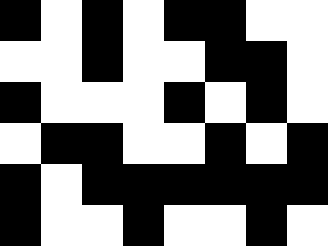[["black", "white", "black", "white", "black", "black", "white", "white"], ["white", "white", "black", "white", "white", "black", "black", "white"], ["black", "white", "white", "white", "black", "white", "black", "white"], ["white", "black", "black", "white", "white", "black", "white", "black"], ["black", "white", "black", "black", "black", "black", "black", "black"], ["black", "white", "white", "black", "white", "white", "black", "white"]]